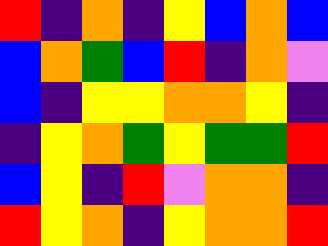[["red", "indigo", "orange", "indigo", "yellow", "blue", "orange", "blue"], ["blue", "orange", "green", "blue", "red", "indigo", "orange", "violet"], ["blue", "indigo", "yellow", "yellow", "orange", "orange", "yellow", "indigo"], ["indigo", "yellow", "orange", "green", "yellow", "green", "green", "red"], ["blue", "yellow", "indigo", "red", "violet", "orange", "orange", "indigo"], ["red", "yellow", "orange", "indigo", "yellow", "orange", "orange", "red"]]